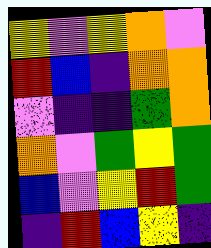[["yellow", "violet", "yellow", "orange", "violet"], ["red", "blue", "indigo", "orange", "orange"], ["violet", "indigo", "indigo", "green", "orange"], ["orange", "violet", "green", "yellow", "green"], ["blue", "violet", "yellow", "red", "green"], ["indigo", "red", "blue", "yellow", "indigo"]]